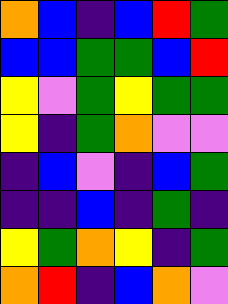[["orange", "blue", "indigo", "blue", "red", "green"], ["blue", "blue", "green", "green", "blue", "red"], ["yellow", "violet", "green", "yellow", "green", "green"], ["yellow", "indigo", "green", "orange", "violet", "violet"], ["indigo", "blue", "violet", "indigo", "blue", "green"], ["indigo", "indigo", "blue", "indigo", "green", "indigo"], ["yellow", "green", "orange", "yellow", "indigo", "green"], ["orange", "red", "indigo", "blue", "orange", "violet"]]